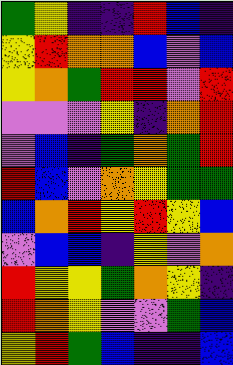[["green", "yellow", "indigo", "indigo", "red", "blue", "indigo"], ["yellow", "red", "orange", "orange", "blue", "violet", "blue"], ["yellow", "orange", "green", "red", "red", "violet", "red"], ["violet", "violet", "violet", "yellow", "indigo", "orange", "red"], ["violet", "blue", "indigo", "green", "orange", "green", "red"], ["red", "blue", "violet", "orange", "yellow", "green", "green"], ["blue", "orange", "red", "yellow", "red", "yellow", "blue"], ["violet", "blue", "blue", "indigo", "yellow", "violet", "orange"], ["red", "yellow", "yellow", "green", "orange", "yellow", "indigo"], ["red", "orange", "yellow", "violet", "violet", "green", "blue"], ["yellow", "red", "green", "blue", "indigo", "indigo", "blue"]]